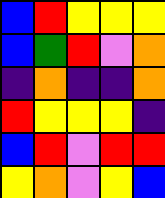[["blue", "red", "yellow", "yellow", "yellow"], ["blue", "green", "red", "violet", "orange"], ["indigo", "orange", "indigo", "indigo", "orange"], ["red", "yellow", "yellow", "yellow", "indigo"], ["blue", "red", "violet", "red", "red"], ["yellow", "orange", "violet", "yellow", "blue"]]